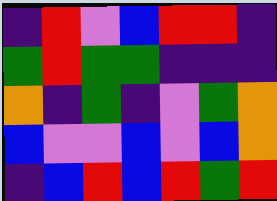[["indigo", "red", "violet", "blue", "red", "red", "indigo"], ["green", "red", "green", "green", "indigo", "indigo", "indigo"], ["orange", "indigo", "green", "indigo", "violet", "green", "orange"], ["blue", "violet", "violet", "blue", "violet", "blue", "orange"], ["indigo", "blue", "red", "blue", "red", "green", "red"]]